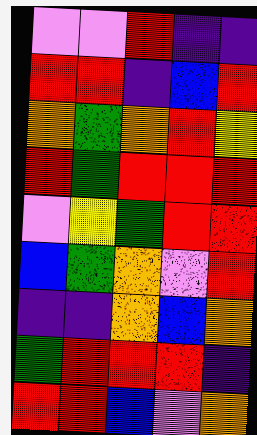[["violet", "violet", "red", "indigo", "indigo"], ["red", "red", "indigo", "blue", "red"], ["orange", "green", "orange", "red", "yellow"], ["red", "green", "red", "red", "red"], ["violet", "yellow", "green", "red", "red"], ["blue", "green", "orange", "violet", "red"], ["indigo", "indigo", "orange", "blue", "orange"], ["green", "red", "red", "red", "indigo"], ["red", "red", "blue", "violet", "orange"]]